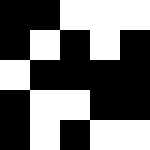[["black", "black", "white", "white", "white"], ["black", "white", "black", "white", "black"], ["white", "black", "black", "black", "black"], ["black", "white", "white", "black", "black"], ["black", "white", "black", "white", "white"]]